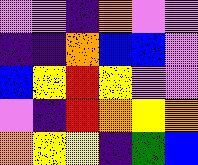[["violet", "violet", "indigo", "orange", "violet", "violet"], ["indigo", "indigo", "orange", "blue", "blue", "violet"], ["blue", "yellow", "red", "yellow", "violet", "violet"], ["violet", "indigo", "red", "orange", "yellow", "orange"], ["orange", "yellow", "yellow", "indigo", "green", "blue"]]